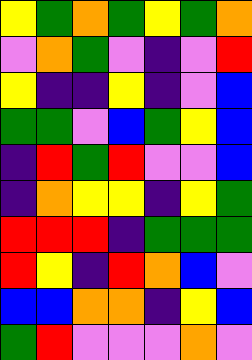[["yellow", "green", "orange", "green", "yellow", "green", "orange"], ["violet", "orange", "green", "violet", "indigo", "violet", "red"], ["yellow", "indigo", "indigo", "yellow", "indigo", "violet", "blue"], ["green", "green", "violet", "blue", "green", "yellow", "blue"], ["indigo", "red", "green", "red", "violet", "violet", "blue"], ["indigo", "orange", "yellow", "yellow", "indigo", "yellow", "green"], ["red", "red", "red", "indigo", "green", "green", "green"], ["red", "yellow", "indigo", "red", "orange", "blue", "violet"], ["blue", "blue", "orange", "orange", "indigo", "yellow", "blue"], ["green", "red", "violet", "violet", "violet", "orange", "violet"]]